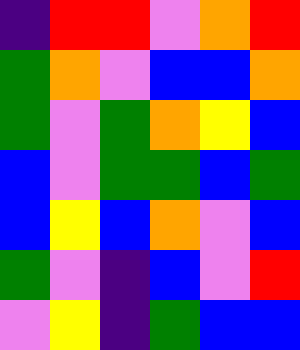[["indigo", "red", "red", "violet", "orange", "red"], ["green", "orange", "violet", "blue", "blue", "orange"], ["green", "violet", "green", "orange", "yellow", "blue"], ["blue", "violet", "green", "green", "blue", "green"], ["blue", "yellow", "blue", "orange", "violet", "blue"], ["green", "violet", "indigo", "blue", "violet", "red"], ["violet", "yellow", "indigo", "green", "blue", "blue"]]